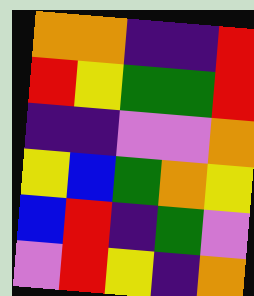[["orange", "orange", "indigo", "indigo", "red"], ["red", "yellow", "green", "green", "red"], ["indigo", "indigo", "violet", "violet", "orange"], ["yellow", "blue", "green", "orange", "yellow"], ["blue", "red", "indigo", "green", "violet"], ["violet", "red", "yellow", "indigo", "orange"]]